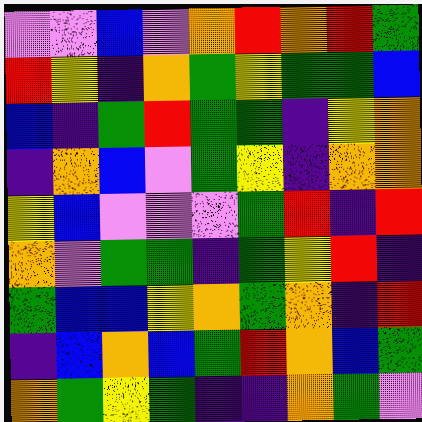[["violet", "violet", "blue", "violet", "orange", "red", "orange", "red", "green"], ["red", "yellow", "indigo", "orange", "green", "yellow", "green", "green", "blue"], ["blue", "indigo", "green", "red", "green", "green", "indigo", "yellow", "orange"], ["indigo", "orange", "blue", "violet", "green", "yellow", "indigo", "orange", "orange"], ["yellow", "blue", "violet", "violet", "violet", "green", "red", "indigo", "red"], ["orange", "violet", "green", "green", "indigo", "green", "yellow", "red", "indigo"], ["green", "blue", "blue", "yellow", "orange", "green", "orange", "indigo", "red"], ["indigo", "blue", "orange", "blue", "green", "red", "orange", "blue", "green"], ["orange", "green", "yellow", "green", "indigo", "indigo", "orange", "green", "violet"]]